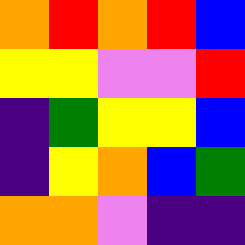[["orange", "red", "orange", "red", "blue"], ["yellow", "yellow", "violet", "violet", "red"], ["indigo", "green", "yellow", "yellow", "blue"], ["indigo", "yellow", "orange", "blue", "green"], ["orange", "orange", "violet", "indigo", "indigo"]]